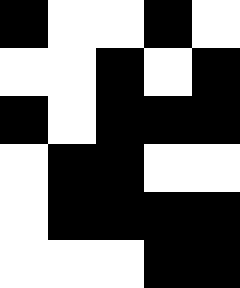[["black", "white", "white", "black", "white"], ["white", "white", "black", "white", "black"], ["black", "white", "black", "black", "black"], ["white", "black", "black", "white", "white"], ["white", "black", "black", "black", "black"], ["white", "white", "white", "black", "black"]]